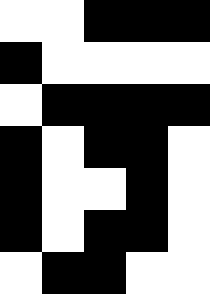[["white", "white", "black", "black", "black"], ["black", "white", "white", "white", "white"], ["white", "black", "black", "black", "black"], ["black", "white", "black", "black", "white"], ["black", "white", "white", "black", "white"], ["black", "white", "black", "black", "white"], ["white", "black", "black", "white", "white"]]